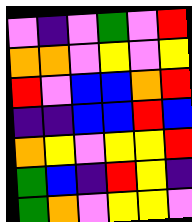[["violet", "indigo", "violet", "green", "violet", "red"], ["orange", "orange", "violet", "yellow", "violet", "yellow"], ["red", "violet", "blue", "blue", "orange", "red"], ["indigo", "indigo", "blue", "blue", "red", "blue"], ["orange", "yellow", "violet", "yellow", "yellow", "red"], ["green", "blue", "indigo", "red", "yellow", "indigo"], ["green", "orange", "violet", "yellow", "yellow", "violet"]]